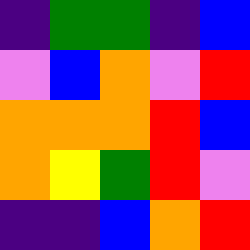[["indigo", "green", "green", "indigo", "blue"], ["violet", "blue", "orange", "violet", "red"], ["orange", "orange", "orange", "red", "blue"], ["orange", "yellow", "green", "red", "violet"], ["indigo", "indigo", "blue", "orange", "red"]]